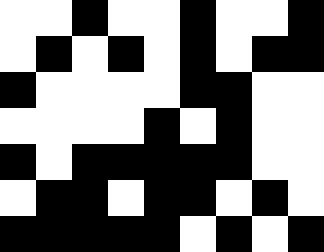[["white", "white", "black", "white", "white", "black", "white", "white", "black"], ["white", "black", "white", "black", "white", "black", "white", "black", "black"], ["black", "white", "white", "white", "white", "black", "black", "white", "white"], ["white", "white", "white", "white", "black", "white", "black", "white", "white"], ["black", "white", "black", "black", "black", "black", "black", "white", "white"], ["white", "black", "black", "white", "black", "black", "white", "black", "white"], ["black", "black", "black", "black", "black", "white", "black", "white", "black"]]